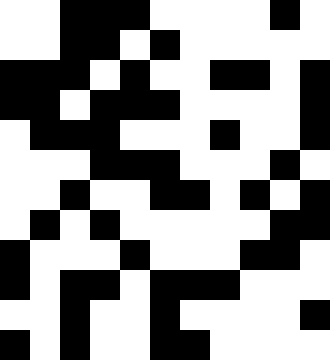[["white", "white", "black", "black", "black", "white", "white", "white", "white", "black", "white"], ["white", "white", "black", "black", "white", "black", "white", "white", "white", "white", "white"], ["black", "black", "black", "white", "black", "white", "white", "black", "black", "white", "black"], ["black", "black", "white", "black", "black", "black", "white", "white", "white", "white", "black"], ["white", "black", "black", "black", "white", "white", "white", "black", "white", "white", "black"], ["white", "white", "white", "black", "black", "black", "white", "white", "white", "black", "white"], ["white", "white", "black", "white", "white", "black", "black", "white", "black", "white", "black"], ["white", "black", "white", "black", "white", "white", "white", "white", "white", "black", "black"], ["black", "white", "white", "white", "black", "white", "white", "white", "black", "black", "white"], ["black", "white", "black", "black", "white", "black", "black", "black", "white", "white", "white"], ["white", "white", "black", "white", "white", "black", "white", "white", "white", "white", "black"], ["black", "white", "black", "white", "white", "black", "black", "white", "white", "white", "white"]]